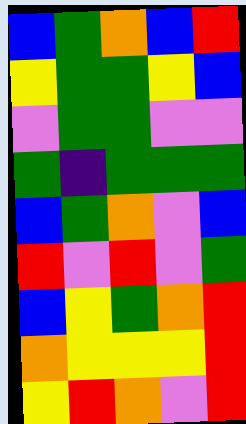[["blue", "green", "orange", "blue", "red"], ["yellow", "green", "green", "yellow", "blue"], ["violet", "green", "green", "violet", "violet"], ["green", "indigo", "green", "green", "green"], ["blue", "green", "orange", "violet", "blue"], ["red", "violet", "red", "violet", "green"], ["blue", "yellow", "green", "orange", "red"], ["orange", "yellow", "yellow", "yellow", "red"], ["yellow", "red", "orange", "violet", "red"]]